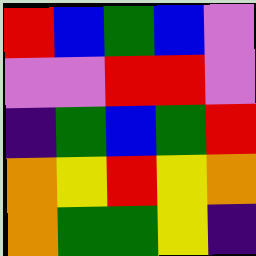[["red", "blue", "green", "blue", "violet"], ["violet", "violet", "red", "red", "violet"], ["indigo", "green", "blue", "green", "red"], ["orange", "yellow", "red", "yellow", "orange"], ["orange", "green", "green", "yellow", "indigo"]]